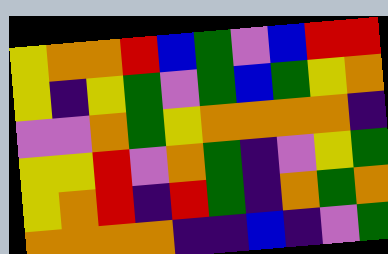[["yellow", "orange", "orange", "red", "blue", "green", "violet", "blue", "red", "red"], ["yellow", "indigo", "yellow", "green", "violet", "green", "blue", "green", "yellow", "orange"], ["violet", "violet", "orange", "green", "yellow", "orange", "orange", "orange", "orange", "indigo"], ["yellow", "yellow", "red", "violet", "orange", "green", "indigo", "violet", "yellow", "green"], ["yellow", "orange", "red", "indigo", "red", "green", "indigo", "orange", "green", "orange"], ["orange", "orange", "orange", "orange", "indigo", "indigo", "blue", "indigo", "violet", "green"]]